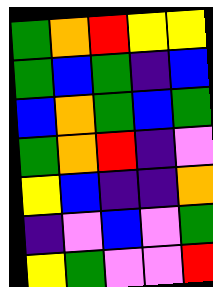[["green", "orange", "red", "yellow", "yellow"], ["green", "blue", "green", "indigo", "blue"], ["blue", "orange", "green", "blue", "green"], ["green", "orange", "red", "indigo", "violet"], ["yellow", "blue", "indigo", "indigo", "orange"], ["indigo", "violet", "blue", "violet", "green"], ["yellow", "green", "violet", "violet", "red"]]